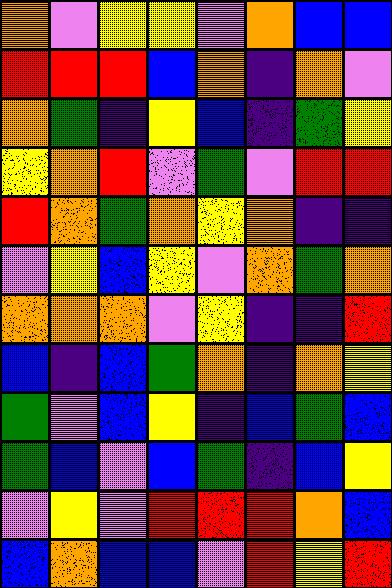[["orange", "violet", "yellow", "yellow", "violet", "orange", "blue", "blue"], ["red", "red", "red", "blue", "orange", "indigo", "orange", "violet"], ["orange", "green", "indigo", "yellow", "blue", "indigo", "green", "yellow"], ["yellow", "orange", "red", "violet", "green", "violet", "red", "red"], ["red", "orange", "green", "orange", "yellow", "orange", "indigo", "indigo"], ["violet", "yellow", "blue", "yellow", "violet", "orange", "green", "orange"], ["orange", "orange", "orange", "violet", "yellow", "indigo", "indigo", "red"], ["blue", "indigo", "blue", "green", "orange", "indigo", "orange", "yellow"], ["green", "violet", "blue", "yellow", "indigo", "blue", "green", "blue"], ["green", "blue", "violet", "blue", "green", "indigo", "blue", "yellow"], ["violet", "yellow", "violet", "red", "red", "red", "orange", "blue"], ["blue", "orange", "blue", "blue", "violet", "red", "yellow", "red"]]